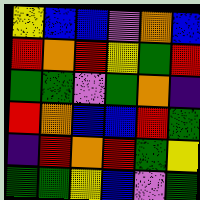[["yellow", "blue", "blue", "violet", "orange", "blue"], ["red", "orange", "red", "yellow", "green", "red"], ["green", "green", "violet", "green", "orange", "indigo"], ["red", "orange", "blue", "blue", "red", "green"], ["indigo", "red", "orange", "red", "green", "yellow"], ["green", "green", "yellow", "blue", "violet", "green"]]